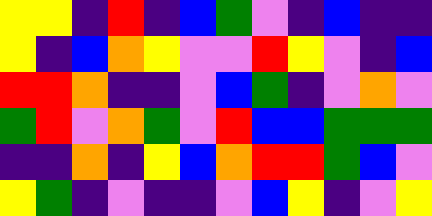[["yellow", "yellow", "indigo", "red", "indigo", "blue", "green", "violet", "indigo", "blue", "indigo", "indigo"], ["yellow", "indigo", "blue", "orange", "yellow", "violet", "violet", "red", "yellow", "violet", "indigo", "blue"], ["red", "red", "orange", "indigo", "indigo", "violet", "blue", "green", "indigo", "violet", "orange", "violet"], ["green", "red", "violet", "orange", "green", "violet", "red", "blue", "blue", "green", "green", "green"], ["indigo", "indigo", "orange", "indigo", "yellow", "blue", "orange", "red", "red", "green", "blue", "violet"], ["yellow", "green", "indigo", "violet", "indigo", "indigo", "violet", "blue", "yellow", "indigo", "violet", "yellow"]]